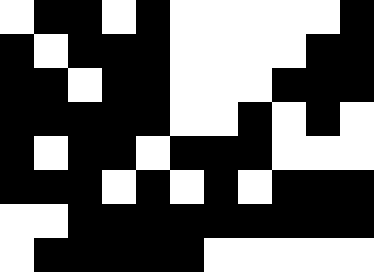[["white", "black", "black", "white", "black", "white", "white", "white", "white", "white", "black"], ["black", "white", "black", "black", "black", "white", "white", "white", "white", "black", "black"], ["black", "black", "white", "black", "black", "white", "white", "white", "black", "black", "black"], ["black", "black", "black", "black", "black", "white", "white", "black", "white", "black", "white"], ["black", "white", "black", "black", "white", "black", "black", "black", "white", "white", "white"], ["black", "black", "black", "white", "black", "white", "black", "white", "black", "black", "black"], ["white", "white", "black", "black", "black", "black", "black", "black", "black", "black", "black"], ["white", "black", "black", "black", "black", "black", "white", "white", "white", "white", "white"]]